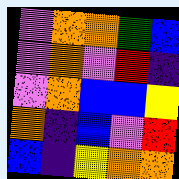[["violet", "orange", "orange", "green", "blue"], ["violet", "orange", "violet", "red", "indigo"], ["violet", "orange", "blue", "blue", "yellow"], ["orange", "indigo", "blue", "violet", "red"], ["blue", "indigo", "yellow", "orange", "orange"]]